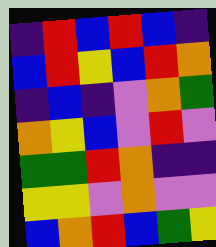[["indigo", "red", "blue", "red", "blue", "indigo"], ["blue", "red", "yellow", "blue", "red", "orange"], ["indigo", "blue", "indigo", "violet", "orange", "green"], ["orange", "yellow", "blue", "violet", "red", "violet"], ["green", "green", "red", "orange", "indigo", "indigo"], ["yellow", "yellow", "violet", "orange", "violet", "violet"], ["blue", "orange", "red", "blue", "green", "yellow"]]